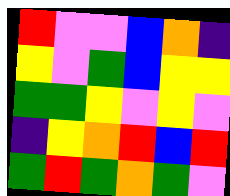[["red", "violet", "violet", "blue", "orange", "indigo"], ["yellow", "violet", "green", "blue", "yellow", "yellow"], ["green", "green", "yellow", "violet", "yellow", "violet"], ["indigo", "yellow", "orange", "red", "blue", "red"], ["green", "red", "green", "orange", "green", "violet"]]